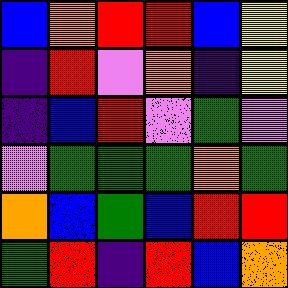[["blue", "orange", "red", "red", "blue", "yellow"], ["indigo", "red", "violet", "orange", "indigo", "yellow"], ["indigo", "blue", "red", "violet", "green", "violet"], ["violet", "green", "green", "green", "orange", "green"], ["orange", "blue", "green", "blue", "red", "red"], ["green", "red", "indigo", "red", "blue", "orange"]]